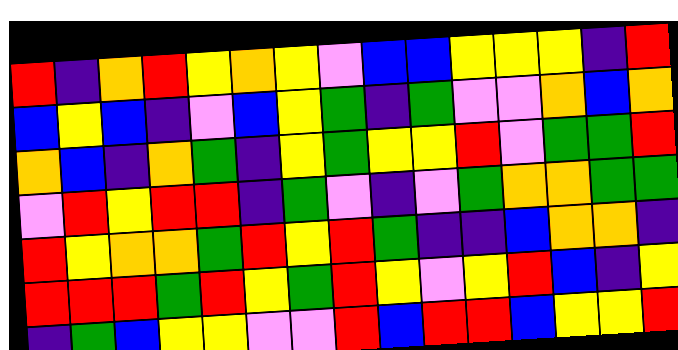[["red", "indigo", "orange", "red", "yellow", "orange", "yellow", "violet", "blue", "blue", "yellow", "yellow", "yellow", "indigo", "red"], ["blue", "yellow", "blue", "indigo", "violet", "blue", "yellow", "green", "indigo", "green", "violet", "violet", "orange", "blue", "orange"], ["orange", "blue", "indigo", "orange", "green", "indigo", "yellow", "green", "yellow", "yellow", "red", "violet", "green", "green", "red"], ["violet", "red", "yellow", "red", "red", "indigo", "green", "violet", "indigo", "violet", "green", "orange", "orange", "green", "green"], ["red", "yellow", "orange", "orange", "green", "red", "yellow", "red", "green", "indigo", "indigo", "blue", "orange", "orange", "indigo"], ["red", "red", "red", "green", "red", "yellow", "green", "red", "yellow", "violet", "yellow", "red", "blue", "indigo", "yellow"], ["indigo", "green", "blue", "yellow", "yellow", "violet", "violet", "red", "blue", "red", "red", "blue", "yellow", "yellow", "red"]]